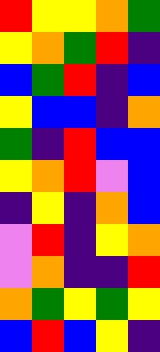[["red", "yellow", "yellow", "orange", "green"], ["yellow", "orange", "green", "red", "indigo"], ["blue", "green", "red", "indigo", "blue"], ["yellow", "blue", "blue", "indigo", "orange"], ["green", "indigo", "red", "blue", "blue"], ["yellow", "orange", "red", "violet", "blue"], ["indigo", "yellow", "indigo", "orange", "blue"], ["violet", "red", "indigo", "yellow", "orange"], ["violet", "orange", "indigo", "indigo", "red"], ["orange", "green", "yellow", "green", "yellow"], ["blue", "red", "blue", "yellow", "indigo"]]